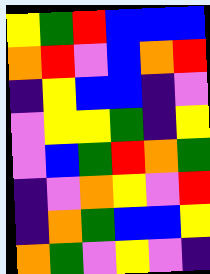[["yellow", "green", "red", "blue", "blue", "blue"], ["orange", "red", "violet", "blue", "orange", "red"], ["indigo", "yellow", "blue", "blue", "indigo", "violet"], ["violet", "yellow", "yellow", "green", "indigo", "yellow"], ["violet", "blue", "green", "red", "orange", "green"], ["indigo", "violet", "orange", "yellow", "violet", "red"], ["indigo", "orange", "green", "blue", "blue", "yellow"], ["orange", "green", "violet", "yellow", "violet", "indigo"]]